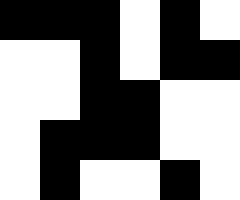[["black", "black", "black", "white", "black", "white"], ["white", "white", "black", "white", "black", "black"], ["white", "white", "black", "black", "white", "white"], ["white", "black", "black", "black", "white", "white"], ["white", "black", "white", "white", "black", "white"]]